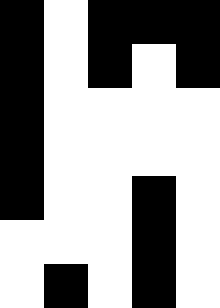[["black", "white", "black", "black", "black"], ["black", "white", "black", "white", "black"], ["black", "white", "white", "white", "white"], ["black", "white", "white", "white", "white"], ["black", "white", "white", "black", "white"], ["white", "white", "white", "black", "white"], ["white", "black", "white", "black", "white"]]